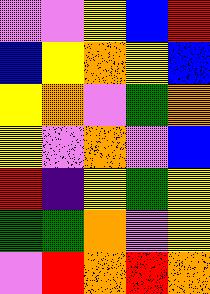[["violet", "violet", "yellow", "blue", "red"], ["blue", "yellow", "orange", "yellow", "blue"], ["yellow", "orange", "violet", "green", "orange"], ["yellow", "violet", "orange", "violet", "blue"], ["red", "indigo", "yellow", "green", "yellow"], ["green", "green", "orange", "violet", "yellow"], ["violet", "red", "orange", "red", "orange"]]